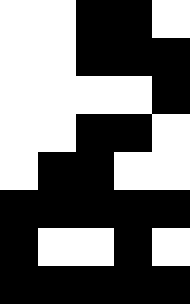[["white", "white", "black", "black", "white"], ["white", "white", "black", "black", "black"], ["white", "white", "white", "white", "black"], ["white", "white", "black", "black", "white"], ["white", "black", "black", "white", "white"], ["black", "black", "black", "black", "black"], ["black", "white", "white", "black", "white"], ["black", "black", "black", "black", "black"]]